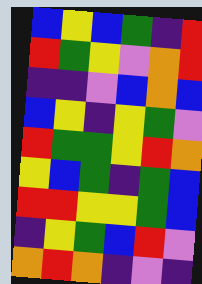[["blue", "yellow", "blue", "green", "indigo", "red"], ["red", "green", "yellow", "violet", "orange", "red"], ["indigo", "indigo", "violet", "blue", "orange", "blue"], ["blue", "yellow", "indigo", "yellow", "green", "violet"], ["red", "green", "green", "yellow", "red", "orange"], ["yellow", "blue", "green", "indigo", "green", "blue"], ["red", "red", "yellow", "yellow", "green", "blue"], ["indigo", "yellow", "green", "blue", "red", "violet"], ["orange", "red", "orange", "indigo", "violet", "indigo"]]